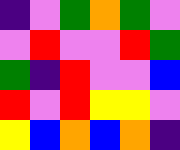[["indigo", "violet", "green", "orange", "green", "violet"], ["violet", "red", "violet", "violet", "red", "green"], ["green", "indigo", "red", "violet", "violet", "blue"], ["red", "violet", "red", "yellow", "yellow", "violet"], ["yellow", "blue", "orange", "blue", "orange", "indigo"]]